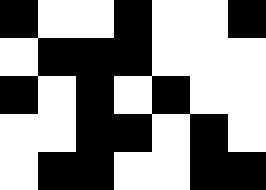[["black", "white", "white", "black", "white", "white", "black"], ["white", "black", "black", "black", "white", "white", "white"], ["black", "white", "black", "white", "black", "white", "white"], ["white", "white", "black", "black", "white", "black", "white"], ["white", "black", "black", "white", "white", "black", "black"]]